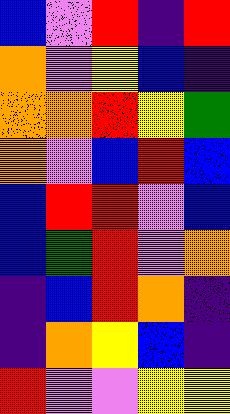[["blue", "violet", "red", "indigo", "red"], ["orange", "violet", "yellow", "blue", "indigo"], ["orange", "orange", "red", "yellow", "green"], ["orange", "violet", "blue", "red", "blue"], ["blue", "red", "red", "violet", "blue"], ["blue", "green", "red", "violet", "orange"], ["indigo", "blue", "red", "orange", "indigo"], ["indigo", "orange", "yellow", "blue", "indigo"], ["red", "violet", "violet", "yellow", "yellow"]]